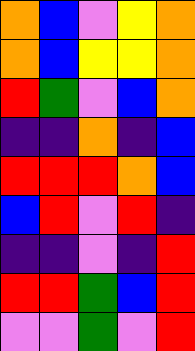[["orange", "blue", "violet", "yellow", "orange"], ["orange", "blue", "yellow", "yellow", "orange"], ["red", "green", "violet", "blue", "orange"], ["indigo", "indigo", "orange", "indigo", "blue"], ["red", "red", "red", "orange", "blue"], ["blue", "red", "violet", "red", "indigo"], ["indigo", "indigo", "violet", "indigo", "red"], ["red", "red", "green", "blue", "red"], ["violet", "violet", "green", "violet", "red"]]